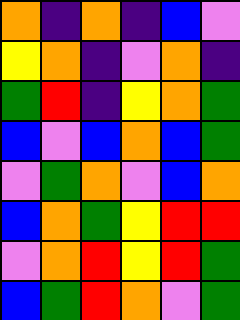[["orange", "indigo", "orange", "indigo", "blue", "violet"], ["yellow", "orange", "indigo", "violet", "orange", "indigo"], ["green", "red", "indigo", "yellow", "orange", "green"], ["blue", "violet", "blue", "orange", "blue", "green"], ["violet", "green", "orange", "violet", "blue", "orange"], ["blue", "orange", "green", "yellow", "red", "red"], ["violet", "orange", "red", "yellow", "red", "green"], ["blue", "green", "red", "orange", "violet", "green"]]